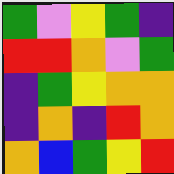[["green", "violet", "yellow", "green", "indigo"], ["red", "red", "orange", "violet", "green"], ["indigo", "green", "yellow", "orange", "orange"], ["indigo", "orange", "indigo", "red", "orange"], ["orange", "blue", "green", "yellow", "red"]]